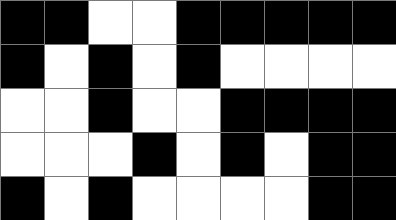[["black", "black", "white", "white", "black", "black", "black", "black", "black"], ["black", "white", "black", "white", "black", "white", "white", "white", "white"], ["white", "white", "black", "white", "white", "black", "black", "black", "black"], ["white", "white", "white", "black", "white", "black", "white", "black", "black"], ["black", "white", "black", "white", "white", "white", "white", "black", "black"]]